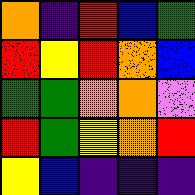[["orange", "indigo", "red", "blue", "green"], ["red", "yellow", "red", "orange", "blue"], ["green", "green", "orange", "orange", "violet"], ["red", "green", "yellow", "orange", "red"], ["yellow", "blue", "indigo", "indigo", "indigo"]]